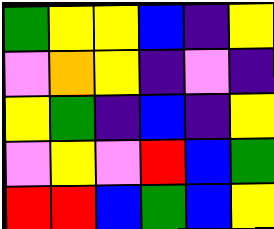[["green", "yellow", "yellow", "blue", "indigo", "yellow"], ["violet", "orange", "yellow", "indigo", "violet", "indigo"], ["yellow", "green", "indigo", "blue", "indigo", "yellow"], ["violet", "yellow", "violet", "red", "blue", "green"], ["red", "red", "blue", "green", "blue", "yellow"]]